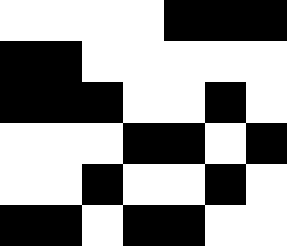[["white", "white", "white", "white", "black", "black", "black"], ["black", "black", "white", "white", "white", "white", "white"], ["black", "black", "black", "white", "white", "black", "white"], ["white", "white", "white", "black", "black", "white", "black"], ["white", "white", "black", "white", "white", "black", "white"], ["black", "black", "white", "black", "black", "white", "white"]]